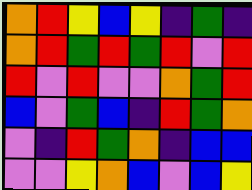[["orange", "red", "yellow", "blue", "yellow", "indigo", "green", "indigo"], ["orange", "red", "green", "red", "green", "red", "violet", "red"], ["red", "violet", "red", "violet", "violet", "orange", "green", "red"], ["blue", "violet", "green", "blue", "indigo", "red", "green", "orange"], ["violet", "indigo", "red", "green", "orange", "indigo", "blue", "blue"], ["violet", "violet", "yellow", "orange", "blue", "violet", "blue", "yellow"]]